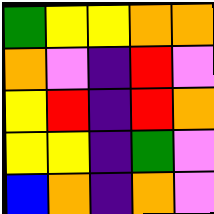[["green", "yellow", "yellow", "orange", "orange"], ["orange", "violet", "indigo", "red", "violet"], ["yellow", "red", "indigo", "red", "orange"], ["yellow", "yellow", "indigo", "green", "violet"], ["blue", "orange", "indigo", "orange", "violet"]]